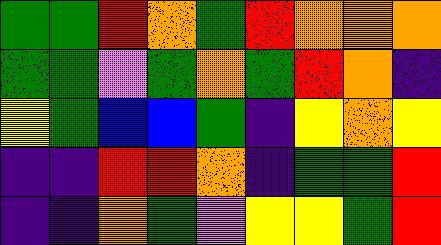[["green", "green", "red", "orange", "green", "red", "orange", "orange", "orange"], ["green", "green", "violet", "green", "orange", "green", "red", "orange", "indigo"], ["yellow", "green", "blue", "blue", "green", "indigo", "yellow", "orange", "yellow"], ["indigo", "indigo", "red", "red", "orange", "indigo", "green", "green", "red"], ["indigo", "indigo", "orange", "green", "violet", "yellow", "yellow", "green", "red"]]